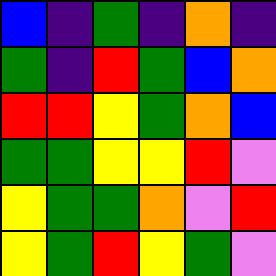[["blue", "indigo", "green", "indigo", "orange", "indigo"], ["green", "indigo", "red", "green", "blue", "orange"], ["red", "red", "yellow", "green", "orange", "blue"], ["green", "green", "yellow", "yellow", "red", "violet"], ["yellow", "green", "green", "orange", "violet", "red"], ["yellow", "green", "red", "yellow", "green", "violet"]]